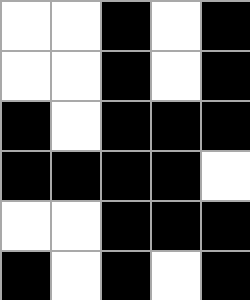[["white", "white", "black", "white", "black"], ["white", "white", "black", "white", "black"], ["black", "white", "black", "black", "black"], ["black", "black", "black", "black", "white"], ["white", "white", "black", "black", "black"], ["black", "white", "black", "white", "black"]]